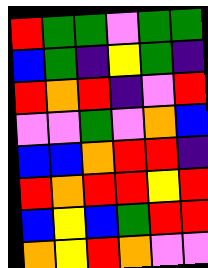[["red", "green", "green", "violet", "green", "green"], ["blue", "green", "indigo", "yellow", "green", "indigo"], ["red", "orange", "red", "indigo", "violet", "red"], ["violet", "violet", "green", "violet", "orange", "blue"], ["blue", "blue", "orange", "red", "red", "indigo"], ["red", "orange", "red", "red", "yellow", "red"], ["blue", "yellow", "blue", "green", "red", "red"], ["orange", "yellow", "red", "orange", "violet", "violet"]]